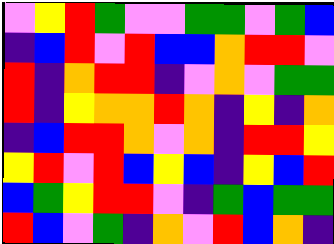[["violet", "yellow", "red", "green", "violet", "violet", "green", "green", "violet", "green", "blue"], ["indigo", "blue", "red", "violet", "red", "blue", "blue", "orange", "red", "red", "violet"], ["red", "indigo", "orange", "red", "red", "indigo", "violet", "orange", "violet", "green", "green"], ["red", "indigo", "yellow", "orange", "orange", "red", "orange", "indigo", "yellow", "indigo", "orange"], ["indigo", "blue", "red", "red", "orange", "violet", "orange", "indigo", "red", "red", "yellow"], ["yellow", "red", "violet", "red", "blue", "yellow", "blue", "indigo", "yellow", "blue", "red"], ["blue", "green", "yellow", "red", "red", "violet", "indigo", "green", "blue", "green", "green"], ["red", "blue", "violet", "green", "indigo", "orange", "violet", "red", "blue", "orange", "indigo"]]